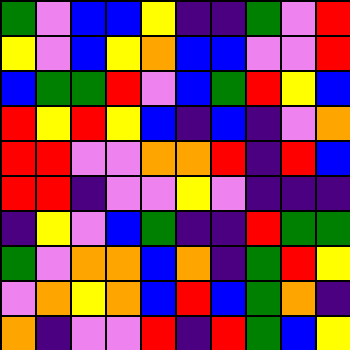[["green", "violet", "blue", "blue", "yellow", "indigo", "indigo", "green", "violet", "red"], ["yellow", "violet", "blue", "yellow", "orange", "blue", "blue", "violet", "violet", "red"], ["blue", "green", "green", "red", "violet", "blue", "green", "red", "yellow", "blue"], ["red", "yellow", "red", "yellow", "blue", "indigo", "blue", "indigo", "violet", "orange"], ["red", "red", "violet", "violet", "orange", "orange", "red", "indigo", "red", "blue"], ["red", "red", "indigo", "violet", "violet", "yellow", "violet", "indigo", "indigo", "indigo"], ["indigo", "yellow", "violet", "blue", "green", "indigo", "indigo", "red", "green", "green"], ["green", "violet", "orange", "orange", "blue", "orange", "indigo", "green", "red", "yellow"], ["violet", "orange", "yellow", "orange", "blue", "red", "blue", "green", "orange", "indigo"], ["orange", "indigo", "violet", "violet", "red", "indigo", "red", "green", "blue", "yellow"]]